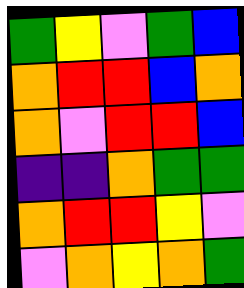[["green", "yellow", "violet", "green", "blue"], ["orange", "red", "red", "blue", "orange"], ["orange", "violet", "red", "red", "blue"], ["indigo", "indigo", "orange", "green", "green"], ["orange", "red", "red", "yellow", "violet"], ["violet", "orange", "yellow", "orange", "green"]]